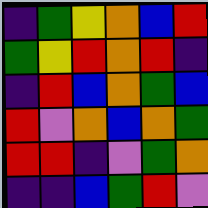[["indigo", "green", "yellow", "orange", "blue", "red"], ["green", "yellow", "red", "orange", "red", "indigo"], ["indigo", "red", "blue", "orange", "green", "blue"], ["red", "violet", "orange", "blue", "orange", "green"], ["red", "red", "indigo", "violet", "green", "orange"], ["indigo", "indigo", "blue", "green", "red", "violet"]]